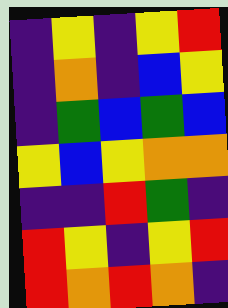[["indigo", "yellow", "indigo", "yellow", "red"], ["indigo", "orange", "indigo", "blue", "yellow"], ["indigo", "green", "blue", "green", "blue"], ["yellow", "blue", "yellow", "orange", "orange"], ["indigo", "indigo", "red", "green", "indigo"], ["red", "yellow", "indigo", "yellow", "red"], ["red", "orange", "red", "orange", "indigo"]]